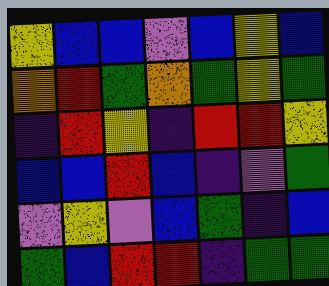[["yellow", "blue", "blue", "violet", "blue", "yellow", "blue"], ["orange", "red", "green", "orange", "green", "yellow", "green"], ["indigo", "red", "yellow", "indigo", "red", "red", "yellow"], ["blue", "blue", "red", "blue", "indigo", "violet", "green"], ["violet", "yellow", "violet", "blue", "green", "indigo", "blue"], ["green", "blue", "red", "red", "indigo", "green", "green"]]